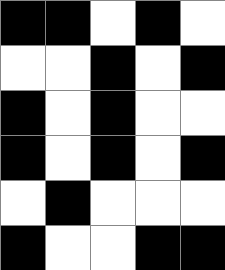[["black", "black", "white", "black", "white"], ["white", "white", "black", "white", "black"], ["black", "white", "black", "white", "white"], ["black", "white", "black", "white", "black"], ["white", "black", "white", "white", "white"], ["black", "white", "white", "black", "black"]]